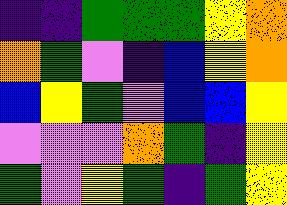[["indigo", "indigo", "green", "green", "green", "yellow", "orange"], ["orange", "green", "violet", "indigo", "blue", "yellow", "orange"], ["blue", "yellow", "green", "violet", "blue", "blue", "yellow"], ["violet", "violet", "violet", "orange", "green", "indigo", "yellow"], ["green", "violet", "yellow", "green", "indigo", "green", "yellow"]]